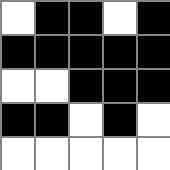[["white", "black", "black", "white", "black"], ["black", "black", "black", "black", "black"], ["white", "white", "black", "black", "black"], ["black", "black", "white", "black", "white"], ["white", "white", "white", "white", "white"]]